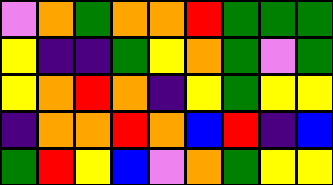[["violet", "orange", "green", "orange", "orange", "red", "green", "green", "green"], ["yellow", "indigo", "indigo", "green", "yellow", "orange", "green", "violet", "green"], ["yellow", "orange", "red", "orange", "indigo", "yellow", "green", "yellow", "yellow"], ["indigo", "orange", "orange", "red", "orange", "blue", "red", "indigo", "blue"], ["green", "red", "yellow", "blue", "violet", "orange", "green", "yellow", "yellow"]]